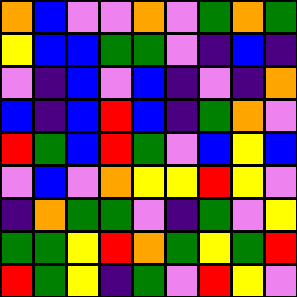[["orange", "blue", "violet", "violet", "orange", "violet", "green", "orange", "green"], ["yellow", "blue", "blue", "green", "green", "violet", "indigo", "blue", "indigo"], ["violet", "indigo", "blue", "violet", "blue", "indigo", "violet", "indigo", "orange"], ["blue", "indigo", "blue", "red", "blue", "indigo", "green", "orange", "violet"], ["red", "green", "blue", "red", "green", "violet", "blue", "yellow", "blue"], ["violet", "blue", "violet", "orange", "yellow", "yellow", "red", "yellow", "violet"], ["indigo", "orange", "green", "green", "violet", "indigo", "green", "violet", "yellow"], ["green", "green", "yellow", "red", "orange", "green", "yellow", "green", "red"], ["red", "green", "yellow", "indigo", "green", "violet", "red", "yellow", "violet"]]